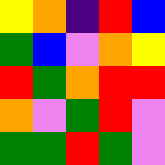[["yellow", "orange", "indigo", "red", "blue"], ["green", "blue", "violet", "orange", "yellow"], ["red", "green", "orange", "red", "red"], ["orange", "violet", "green", "red", "violet"], ["green", "green", "red", "green", "violet"]]